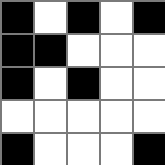[["black", "white", "black", "white", "black"], ["black", "black", "white", "white", "white"], ["black", "white", "black", "white", "white"], ["white", "white", "white", "white", "white"], ["black", "white", "white", "white", "black"]]